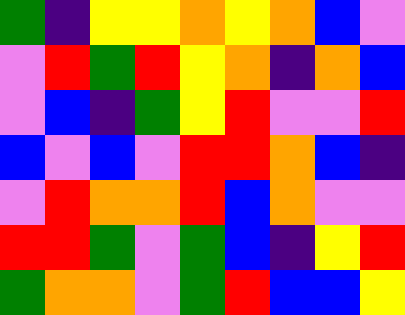[["green", "indigo", "yellow", "yellow", "orange", "yellow", "orange", "blue", "violet"], ["violet", "red", "green", "red", "yellow", "orange", "indigo", "orange", "blue"], ["violet", "blue", "indigo", "green", "yellow", "red", "violet", "violet", "red"], ["blue", "violet", "blue", "violet", "red", "red", "orange", "blue", "indigo"], ["violet", "red", "orange", "orange", "red", "blue", "orange", "violet", "violet"], ["red", "red", "green", "violet", "green", "blue", "indigo", "yellow", "red"], ["green", "orange", "orange", "violet", "green", "red", "blue", "blue", "yellow"]]